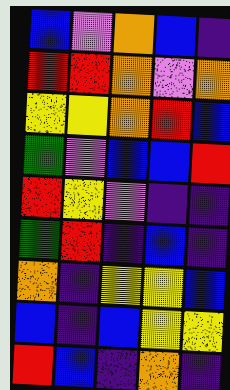[["blue", "violet", "orange", "blue", "indigo"], ["red", "red", "orange", "violet", "orange"], ["yellow", "yellow", "orange", "red", "blue"], ["green", "violet", "blue", "blue", "red"], ["red", "yellow", "violet", "indigo", "indigo"], ["green", "red", "indigo", "blue", "indigo"], ["orange", "indigo", "yellow", "yellow", "blue"], ["blue", "indigo", "blue", "yellow", "yellow"], ["red", "blue", "indigo", "orange", "indigo"]]